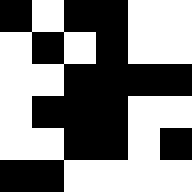[["black", "white", "black", "black", "white", "white"], ["white", "black", "white", "black", "white", "white"], ["white", "white", "black", "black", "black", "black"], ["white", "black", "black", "black", "white", "white"], ["white", "white", "black", "black", "white", "black"], ["black", "black", "white", "white", "white", "white"]]